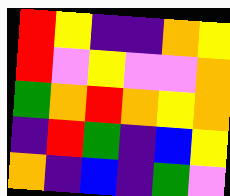[["red", "yellow", "indigo", "indigo", "orange", "yellow"], ["red", "violet", "yellow", "violet", "violet", "orange"], ["green", "orange", "red", "orange", "yellow", "orange"], ["indigo", "red", "green", "indigo", "blue", "yellow"], ["orange", "indigo", "blue", "indigo", "green", "violet"]]